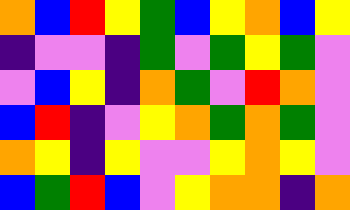[["orange", "blue", "red", "yellow", "green", "blue", "yellow", "orange", "blue", "yellow"], ["indigo", "violet", "violet", "indigo", "green", "violet", "green", "yellow", "green", "violet"], ["violet", "blue", "yellow", "indigo", "orange", "green", "violet", "red", "orange", "violet"], ["blue", "red", "indigo", "violet", "yellow", "orange", "green", "orange", "green", "violet"], ["orange", "yellow", "indigo", "yellow", "violet", "violet", "yellow", "orange", "yellow", "violet"], ["blue", "green", "red", "blue", "violet", "yellow", "orange", "orange", "indigo", "orange"]]